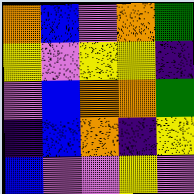[["orange", "blue", "violet", "orange", "green"], ["yellow", "violet", "yellow", "yellow", "indigo"], ["violet", "blue", "orange", "orange", "green"], ["indigo", "blue", "orange", "indigo", "yellow"], ["blue", "violet", "violet", "yellow", "violet"]]